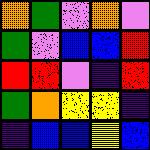[["orange", "green", "violet", "orange", "violet"], ["green", "violet", "blue", "blue", "red"], ["red", "red", "violet", "indigo", "red"], ["green", "orange", "yellow", "yellow", "indigo"], ["indigo", "blue", "blue", "yellow", "blue"]]